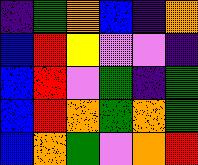[["indigo", "green", "orange", "blue", "indigo", "orange"], ["blue", "red", "yellow", "violet", "violet", "indigo"], ["blue", "red", "violet", "green", "indigo", "green"], ["blue", "red", "orange", "green", "orange", "green"], ["blue", "orange", "green", "violet", "orange", "red"]]